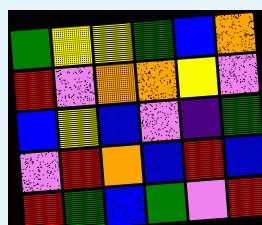[["green", "yellow", "yellow", "green", "blue", "orange"], ["red", "violet", "orange", "orange", "yellow", "violet"], ["blue", "yellow", "blue", "violet", "indigo", "green"], ["violet", "red", "orange", "blue", "red", "blue"], ["red", "green", "blue", "green", "violet", "red"]]